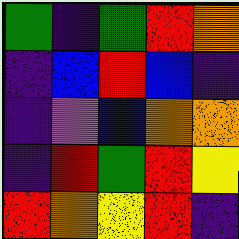[["green", "indigo", "green", "red", "orange"], ["indigo", "blue", "red", "blue", "indigo"], ["indigo", "violet", "blue", "orange", "orange"], ["indigo", "red", "green", "red", "yellow"], ["red", "orange", "yellow", "red", "indigo"]]